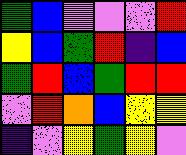[["green", "blue", "violet", "violet", "violet", "red"], ["yellow", "blue", "green", "red", "indigo", "blue"], ["green", "red", "blue", "green", "red", "red"], ["violet", "red", "orange", "blue", "yellow", "yellow"], ["indigo", "violet", "yellow", "green", "yellow", "violet"]]